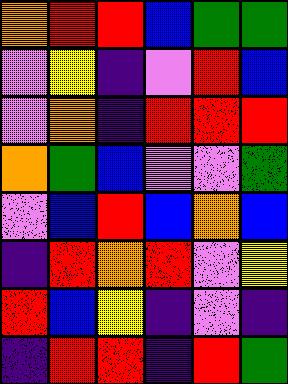[["orange", "red", "red", "blue", "green", "green"], ["violet", "yellow", "indigo", "violet", "red", "blue"], ["violet", "orange", "indigo", "red", "red", "red"], ["orange", "green", "blue", "violet", "violet", "green"], ["violet", "blue", "red", "blue", "orange", "blue"], ["indigo", "red", "orange", "red", "violet", "yellow"], ["red", "blue", "yellow", "indigo", "violet", "indigo"], ["indigo", "red", "red", "indigo", "red", "green"]]